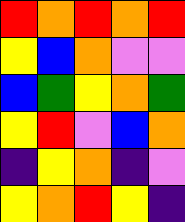[["red", "orange", "red", "orange", "red"], ["yellow", "blue", "orange", "violet", "violet"], ["blue", "green", "yellow", "orange", "green"], ["yellow", "red", "violet", "blue", "orange"], ["indigo", "yellow", "orange", "indigo", "violet"], ["yellow", "orange", "red", "yellow", "indigo"]]